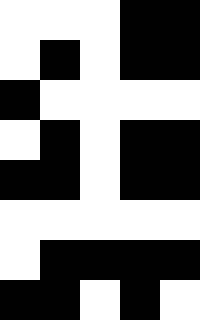[["white", "white", "white", "black", "black"], ["white", "black", "white", "black", "black"], ["black", "white", "white", "white", "white"], ["white", "black", "white", "black", "black"], ["black", "black", "white", "black", "black"], ["white", "white", "white", "white", "white"], ["white", "black", "black", "black", "black"], ["black", "black", "white", "black", "white"]]